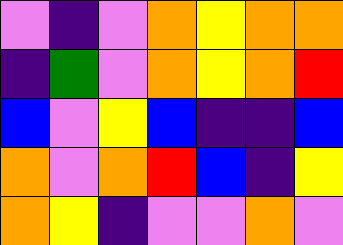[["violet", "indigo", "violet", "orange", "yellow", "orange", "orange"], ["indigo", "green", "violet", "orange", "yellow", "orange", "red"], ["blue", "violet", "yellow", "blue", "indigo", "indigo", "blue"], ["orange", "violet", "orange", "red", "blue", "indigo", "yellow"], ["orange", "yellow", "indigo", "violet", "violet", "orange", "violet"]]